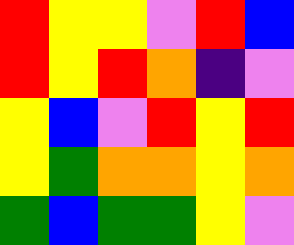[["red", "yellow", "yellow", "violet", "red", "blue"], ["red", "yellow", "red", "orange", "indigo", "violet"], ["yellow", "blue", "violet", "red", "yellow", "red"], ["yellow", "green", "orange", "orange", "yellow", "orange"], ["green", "blue", "green", "green", "yellow", "violet"]]